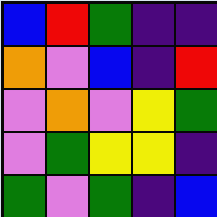[["blue", "red", "green", "indigo", "indigo"], ["orange", "violet", "blue", "indigo", "red"], ["violet", "orange", "violet", "yellow", "green"], ["violet", "green", "yellow", "yellow", "indigo"], ["green", "violet", "green", "indigo", "blue"]]